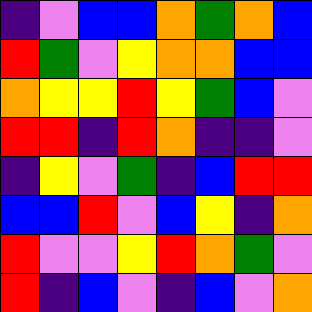[["indigo", "violet", "blue", "blue", "orange", "green", "orange", "blue"], ["red", "green", "violet", "yellow", "orange", "orange", "blue", "blue"], ["orange", "yellow", "yellow", "red", "yellow", "green", "blue", "violet"], ["red", "red", "indigo", "red", "orange", "indigo", "indigo", "violet"], ["indigo", "yellow", "violet", "green", "indigo", "blue", "red", "red"], ["blue", "blue", "red", "violet", "blue", "yellow", "indigo", "orange"], ["red", "violet", "violet", "yellow", "red", "orange", "green", "violet"], ["red", "indigo", "blue", "violet", "indigo", "blue", "violet", "orange"]]